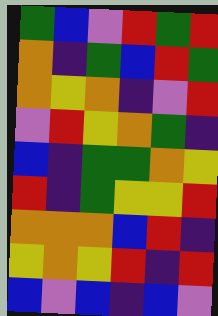[["green", "blue", "violet", "red", "green", "red"], ["orange", "indigo", "green", "blue", "red", "green"], ["orange", "yellow", "orange", "indigo", "violet", "red"], ["violet", "red", "yellow", "orange", "green", "indigo"], ["blue", "indigo", "green", "green", "orange", "yellow"], ["red", "indigo", "green", "yellow", "yellow", "red"], ["orange", "orange", "orange", "blue", "red", "indigo"], ["yellow", "orange", "yellow", "red", "indigo", "red"], ["blue", "violet", "blue", "indigo", "blue", "violet"]]